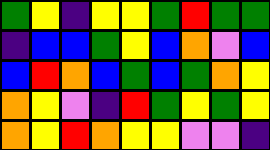[["green", "yellow", "indigo", "yellow", "yellow", "green", "red", "green", "green"], ["indigo", "blue", "blue", "green", "yellow", "blue", "orange", "violet", "blue"], ["blue", "red", "orange", "blue", "green", "blue", "green", "orange", "yellow"], ["orange", "yellow", "violet", "indigo", "red", "green", "yellow", "green", "yellow"], ["orange", "yellow", "red", "orange", "yellow", "yellow", "violet", "violet", "indigo"]]